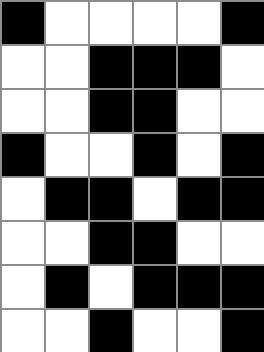[["black", "white", "white", "white", "white", "black"], ["white", "white", "black", "black", "black", "white"], ["white", "white", "black", "black", "white", "white"], ["black", "white", "white", "black", "white", "black"], ["white", "black", "black", "white", "black", "black"], ["white", "white", "black", "black", "white", "white"], ["white", "black", "white", "black", "black", "black"], ["white", "white", "black", "white", "white", "black"]]